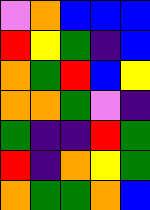[["violet", "orange", "blue", "blue", "blue"], ["red", "yellow", "green", "indigo", "blue"], ["orange", "green", "red", "blue", "yellow"], ["orange", "orange", "green", "violet", "indigo"], ["green", "indigo", "indigo", "red", "green"], ["red", "indigo", "orange", "yellow", "green"], ["orange", "green", "green", "orange", "blue"]]